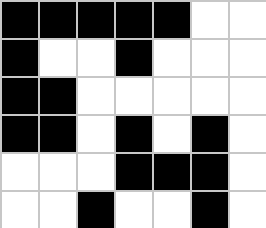[["black", "black", "black", "black", "black", "white", "white"], ["black", "white", "white", "black", "white", "white", "white"], ["black", "black", "white", "white", "white", "white", "white"], ["black", "black", "white", "black", "white", "black", "white"], ["white", "white", "white", "black", "black", "black", "white"], ["white", "white", "black", "white", "white", "black", "white"]]